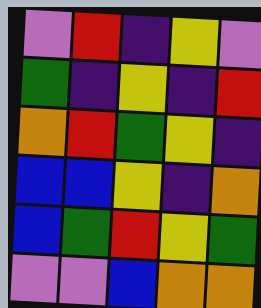[["violet", "red", "indigo", "yellow", "violet"], ["green", "indigo", "yellow", "indigo", "red"], ["orange", "red", "green", "yellow", "indigo"], ["blue", "blue", "yellow", "indigo", "orange"], ["blue", "green", "red", "yellow", "green"], ["violet", "violet", "blue", "orange", "orange"]]